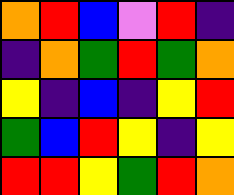[["orange", "red", "blue", "violet", "red", "indigo"], ["indigo", "orange", "green", "red", "green", "orange"], ["yellow", "indigo", "blue", "indigo", "yellow", "red"], ["green", "blue", "red", "yellow", "indigo", "yellow"], ["red", "red", "yellow", "green", "red", "orange"]]